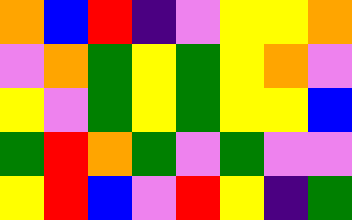[["orange", "blue", "red", "indigo", "violet", "yellow", "yellow", "orange"], ["violet", "orange", "green", "yellow", "green", "yellow", "orange", "violet"], ["yellow", "violet", "green", "yellow", "green", "yellow", "yellow", "blue"], ["green", "red", "orange", "green", "violet", "green", "violet", "violet"], ["yellow", "red", "blue", "violet", "red", "yellow", "indigo", "green"]]